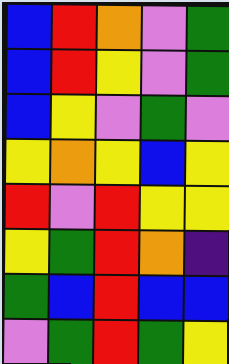[["blue", "red", "orange", "violet", "green"], ["blue", "red", "yellow", "violet", "green"], ["blue", "yellow", "violet", "green", "violet"], ["yellow", "orange", "yellow", "blue", "yellow"], ["red", "violet", "red", "yellow", "yellow"], ["yellow", "green", "red", "orange", "indigo"], ["green", "blue", "red", "blue", "blue"], ["violet", "green", "red", "green", "yellow"]]